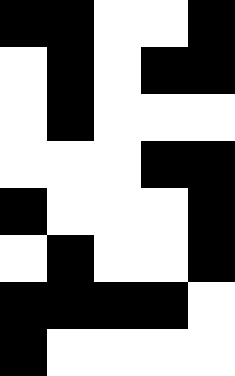[["black", "black", "white", "white", "black"], ["white", "black", "white", "black", "black"], ["white", "black", "white", "white", "white"], ["white", "white", "white", "black", "black"], ["black", "white", "white", "white", "black"], ["white", "black", "white", "white", "black"], ["black", "black", "black", "black", "white"], ["black", "white", "white", "white", "white"]]